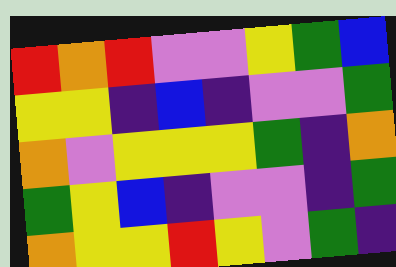[["red", "orange", "red", "violet", "violet", "yellow", "green", "blue"], ["yellow", "yellow", "indigo", "blue", "indigo", "violet", "violet", "green"], ["orange", "violet", "yellow", "yellow", "yellow", "green", "indigo", "orange"], ["green", "yellow", "blue", "indigo", "violet", "violet", "indigo", "green"], ["orange", "yellow", "yellow", "red", "yellow", "violet", "green", "indigo"]]